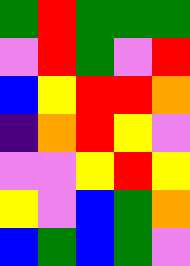[["green", "red", "green", "green", "green"], ["violet", "red", "green", "violet", "red"], ["blue", "yellow", "red", "red", "orange"], ["indigo", "orange", "red", "yellow", "violet"], ["violet", "violet", "yellow", "red", "yellow"], ["yellow", "violet", "blue", "green", "orange"], ["blue", "green", "blue", "green", "violet"]]